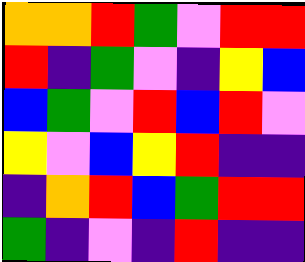[["orange", "orange", "red", "green", "violet", "red", "red"], ["red", "indigo", "green", "violet", "indigo", "yellow", "blue"], ["blue", "green", "violet", "red", "blue", "red", "violet"], ["yellow", "violet", "blue", "yellow", "red", "indigo", "indigo"], ["indigo", "orange", "red", "blue", "green", "red", "red"], ["green", "indigo", "violet", "indigo", "red", "indigo", "indigo"]]